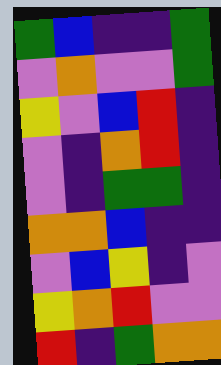[["green", "blue", "indigo", "indigo", "green"], ["violet", "orange", "violet", "violet", "green"], ["yellow", "violet", "blue", "red", "indigo"], ["violet", "indigo", "orange", "red", "indigo"], ["violet", "indigo", "green", "green", "indigo"], ["orange", "orange", "blue", "indigo", "indigo"], ["violet", "blue", "yellow", "indigo", "violet"], ["yellow", "orange", "red", "violet", "violet"], ["red", "indigo", "green", "orange", "orange"]]